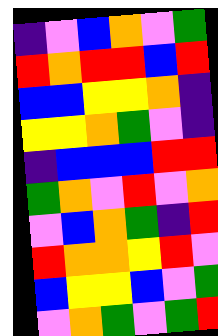[["indigo", "violet", "blue", "orange", "violet", "green"], ["red", "orange", "red", "red", "blue", "red"], ["blue", "blue", "yellow", "yellow", "orange", "indigo"], ["yellow", "yellow", "orange", "green", "violet", "indigo"], ["indigo", "blue", "blue", "blue", "red", "red"], ["green", "orange", "violet", "red", "violet", "orange"], ["violet", "blue", "orange", "green", "indigo", "red"], ["red", "orange", "orange", "yellow", "red", "violet"], ["blue", "yellow", "yellow", "blue", "violet", "green"], ["violet", "orange", "green", "violet", "green", "red"]]